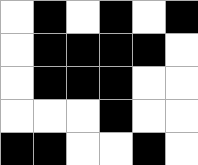[["white", "black", "white", "black", "white", "black"], ["white", "black", "black", "black", "black", "white"], ["white", "black", "black", "black", "white", "white"], ["white", "white", "white", "black", "white", "white"], ["black", "black", "white", "white", "black", "white"]]